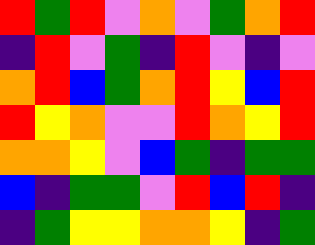[["red", "green", "red", "violet", "orange", "violet", "green", "orange", "red"], ["indigo", "red", "violet", "green", "indigo", "red", "violet", "indigo", "violet"], ["orange", "red", "blue", "green", "orange", "red", "yellow", "blue", "red"], ["red", "yellow", "orange", "violet", "violet", "red", "orange", "yellow", "red"], ["orange", "orange", "yellow", "violet", "blue", "green", "indigo", "green", "green"], ["blue", "indigo", "green", "green", "violet", "red", "blue", "red", "indigo"], ["indigo", "green", "yellow", "yellow", "orange", "orange", "yellow", "indigo", "green"]]